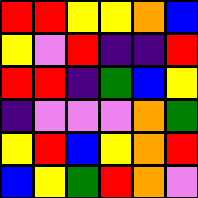[["red", "red", "yellow", "yellow", "orange", "blue"], ["yellow", "violet", "red", "indigo", "indigo", "red"], ["red", "red", "indigo", "green", "blue", "yellow"], ["indigo", "violet", "violet", "violet", "orange", "green"], ["yellow", "red", "blue", "yellow", "orange", "red"], ["blue", "yellow", "green", "red", "orange", "violet"]]